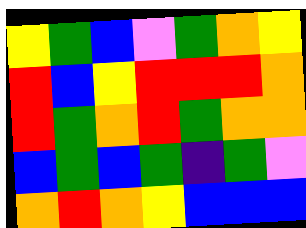[["yellow", "green", "blue", "violet", "green", "orange", "yellow"], ["red", "blue", "yellow", "red", "red", "red", "orange"], ["red", "green", "orange", "red", "green", "orange", "orange"], ["blue", "green", "blue", "green", "indigo", "green", "violet"], ["orange", "red", "orange", "yellow", "blue", "blue", "blue"]]